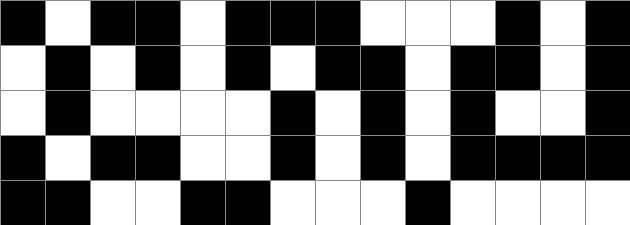[["black", "white", "black", "black", "white", "black", "black", "black", "white", "white", "white", "black", "white", "black"], ["white", "black", "white", "black", "white", "black", "white", "black", "black", "white", "black", "black", "white", "black"], ["white", "black", "white", "white", "white", "white", "black", "white", "black", "white", "black", "white", "white", "black"], ["black", "white", "black", "black", "white", "white", "black", "white", "black", "white", "black", "black", "black", "black"], ["black", "black", "white", "white", "black", "black", "white", "white", "white", "black", "white", "white", "white", "white"]]